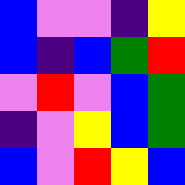[["blue", "violet", "violet", "indigo", "yellow"], ["blue", "indigo", "blue", "green", "red"], ["violet", "red", "violet", "blue", "green"], ["indigo", "violet", "yellow", "blue", "green"], ["blue", "violet", "red", "yellow", "blue"]]